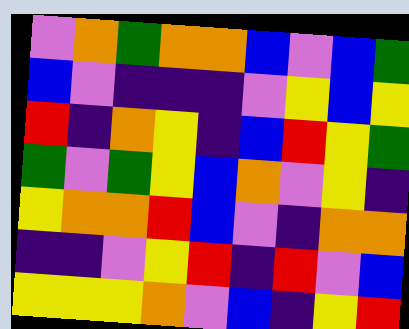[["violet", "orange", "green", "orange", "orange", "blue", "violet", "blue", "green"], ["blue", "violet", "indigo", "indigo", "indigo", "violet", "yellow", "blue", "yellow"], ["red", "indigo", "orange", "yellow", "indigo", "blue", "red", "yellow", "green"], ["green", "violet", "green", "yellow", "blue", "orange", "violet", "yellow", "indigo"], ["yellow", "orange", "orange", "red", "blue", "violet", "indigo", "orange", "orange"], ["indigo", "indigo", "violet", "yellow", "red", "indigo", "red", "violet", "blue"], ["yellow", "yellow", "yellow", "orange", "violet", "blue", "indigo", "yellow", "red"]]